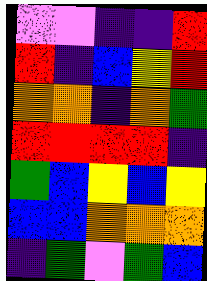[["violet", "violet", "indigo", "indigo", "red"], ["red", "indigo", "blue", "yellow", "red"], ["orange", "orange", "indigo", "orange", "green"], ["red", "red", "red", "red", "indigo"], ["green", "blue", "yellow", "blue", "yellow"], ["blue", "blue", "orange", "orange", "orange"], ["indigo", "green", "violet", "green", "blue"]]